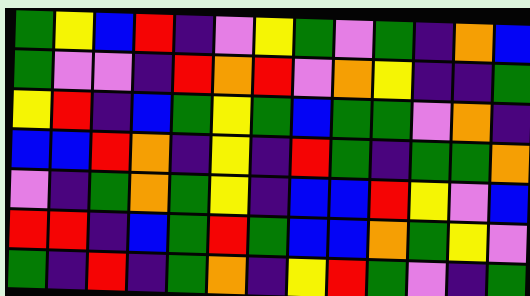[["green", "yellow", "blue", "red", "indigo", "violet", "yellow", "green", "violet", "green", "indigo", "orange", "blue"], ["green", "violet", "violet", "indigo", "red", "orange", "red", "violet", "orange", "yellow", "indigo", "indigo", "green"], ["yellow", "red", "indigo", "blue", "green", "yellow", "green", "blue", "green", "green", "violet", "orange", "indigo"], ["blue", "blue", "red", "orange", "indigo", "yellow", "indigo", "red", "green", "indigo", "green", "green", "orange"], ["violet", "indigo", "green", "orange", "green", "yellow", "indigo", "blue", "blue", "red", "yellow", "violet", "blue"], ["red", "red", "indigo", "blue", "green", "red", "green", "blue", "blue", "orange", "green", "yellow", "violet"], ["green", "indigo", "red", "indigo", "green", "orange", "indigo", "yellow", "red", "green", "violet", "indigo", "green"]]